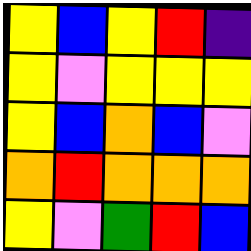[["yellow", "blue", "yellow", "red", "indigo"], ["yellow", "violet", "yellow", "yellow", "yellow"], ["yellow", "blue", "orange", "blue", "violet"], ["orange", "red", "orange", "orange", "orange"], ["yellow", "violet", "green", "red", "blue"]]